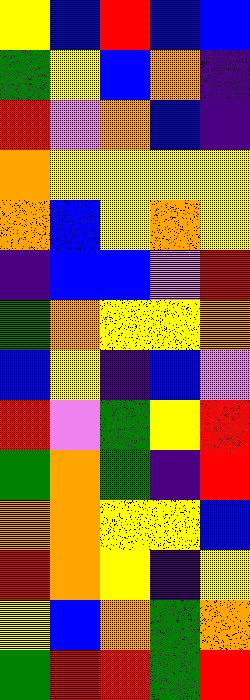[["yellow", "blue", "red", "blue", "blue"], ["green", "yellow", "blue", "orange", "indigo"], ["red", "violet", "orange", "blue", "indigo"], ["orange", "yellow", "yellow", "yellow", "yellow"], ["orange", "blue", "yellow", "orange", "yellow"], ["indigo", "blue", "blue", "violet", "red"], ["green", "orange", "yellow", "yellow", "orange"], ["blue", "yellow", "indigo", "blue", "violet"], ["red", "violet", "green", "yellow", "red"], ["green", "orange", "green", "indigo", "red"], ["orange", "orange", "yellow", "yellow", "blue"], ["red", "orange", "yellow", "indigo", "yellow"], ["yellow", "blue", "orange", "green", "orange"], ["green", "red", "red", "green", "red"]]